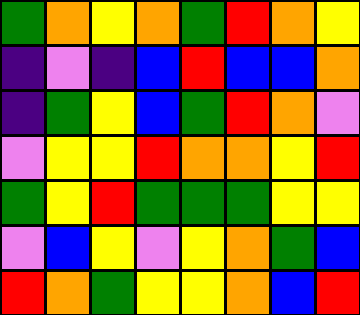[["green", "orange", "yellow", "orange", "green", "red", "orange", "yellow"], ["indigo", "violet", "indigo", "blue", "red", "blue", "blue", "orange"], ["indigo", "green", "yellow", "blue", "green", "red", "orange", "violet"], ["violet", "yellow", "yellow", "red", "orange", "orange", "yellow", "red"], ["green", "yellow", "red", "green", "green", "green", "yellow", "yellow"], ["violet", "blue", "yellow", "violet", "yellow", "orange", "green", "blue"], ["red", "orange", "green", "yellow", "yellow", "orange", "blue", "red"]]